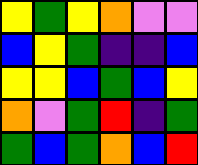[["yellow", "green", "yellow", "orange", "violet", "violet"], ["blue", "yellow", "green", "indigo", "indigo", "blue"], ["yellow", "yellow", "blue", "green", "blue", "yellow"], ["orange", "violet", "green", "red", "indigo", "green"], ["green", "blue", "green", "orange", "blue", "red"]]